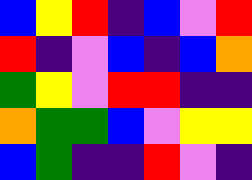[["blue", "yellow", "red", "indigo", "blue", "violet", "red"], ["red", "indigo", "violet", "blue", "indigo", "blue", "orange"], ["green", "yellow", "violet", "red", "red", "indigo", "indigo"], ["orange", "green", "green", "blue", "violet", "yellow", "yellow"], ["blue", "green", "indigo", "indigo", "red", "violet", "indigo"]]